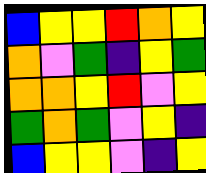[["blue", "yellow", "yellow", "red", "orange", "yellow"], ["orange", "violet", "green", "indigo", "yellow", "green"], ["orange", "orange", "yellow", "red", "violet", "yellow"], ["green", "orange", "green", "violet", "yellow", "indigo"], ["blue", "yellow", "yellow", "violet", "indigo", "yellow"]]